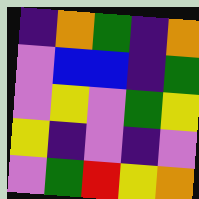[["indigo", "orange", "green", "indigo", "orange"], ["violet", "blue", "blue", "indigo", "green"], ["violet", "yellow", "violet", "green", "yellow"], ["yellow", "indigo", "violet", "indigo", "violet"], ["violet", "green", "red", "yellow", "orange"]]